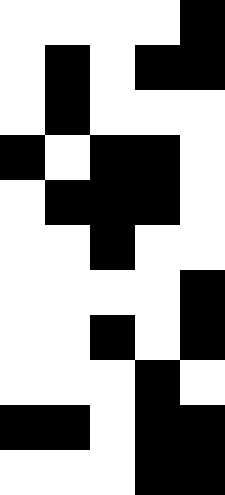[["white", "white", "white", "white", "black"], ["white", "black", "white", "black", "black"], ["white", "black", "white", "white", "white"], ["black", "white", "black", "black", "white"], ["white", "black", "black", "black", "white"], ["white", "white", "black", "white", "white"], ["white", "white", "white", "white", "black"], ["white", "white", "black", "white", "black"], ["white", "white", "white", "black", "white"], ["black", "black", "white", "black", "black"], ["white", "white", "white", "black", "black"]]